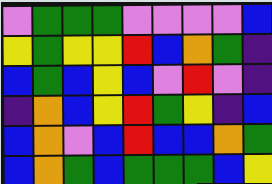[["violet", "green", "green", "green", "violet", "violet", "violet", "violet", "blue"], ["yellow", "green", "yellow", "yellow", "red", "blue", "orange", "green", "indigo"], ["blue", "green", "blue", "yellow", "blue", "violet", "red", "violet", "indigo"], ["indigo", "orange", "blue", "yellow", "red", "green", "yellow", "indigo", "blue"], ["blue", "orange", "violet", "blue", "red", "blue", "blue", "orange", "green"], ["blue", "orange", "green", "blue", "green", "green", "green", "blue", "yellow"]]